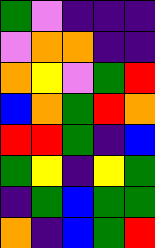[["green", "violet", "indigo", "indigo", "indigo"], ["violet", "orange", "orange", "indigo", "indigo"], ["orange", "yellow", "violet", "green", "red"], ["blue", "orange", "green", "red", "orange"], ["red", "red", "green", "indigo", "blue"], ["green", "yellow", "indigo", "yellow", "green"], ["indigo", "green", "blue", "green", "green"], ["orange", "indigo", "blue", "green", "red"]]